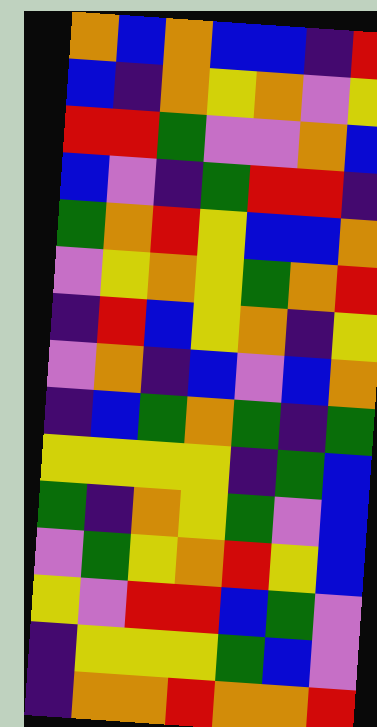[["orange", "blue", "orange", "blue", "blue", "indigo", "red"], ["blue", "indigo", "orange", "yellow", "orange", "violet", "yellow"], ["red", "red", "green", "violet", "violet", "orange", "blue"], ["blue", "violet", "indigo", "green", "red", "red", "indigo"], ["green", "orange", "red", "yellow", "blue", "blue", "orange"], ["violet", "yellow", "orange", "yellow", "green", "orange", "red"], ["indigo", "red", "blue", "yellow", "orange", "indigo", "yellow"], ["violet", "orange", "indigo", "blue", "violet", "blue", "orange"], ["indigo", "blue", "green", "orange", "green", "indigo", "green"], ["yellow", "yellow", "yellow", "yellow", "indigo", "green", "blue"], ["green", "indigo", "orange", "yellow", "green", "violet", "blue"], ["violet", "green", "yellow", "orange", "red", "yellow", "blue"], ["yellow", "violet", "red", "red", "blue", "green", "violet"], ["indigo", "yellow", "yellow", "yellow", "green", "blue", "violet"], ["indigo", "orange", "orange", "red", "orange", "orange", "red"]]